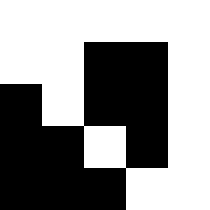[["white", "white", "white", "white", "white"], ["white", "white", "black", "black", "white"], ["black", "white", "black", "black", "white"], ["black", "black", "white", "black", "white"], ["black", "black", "black", "white", "white"]]